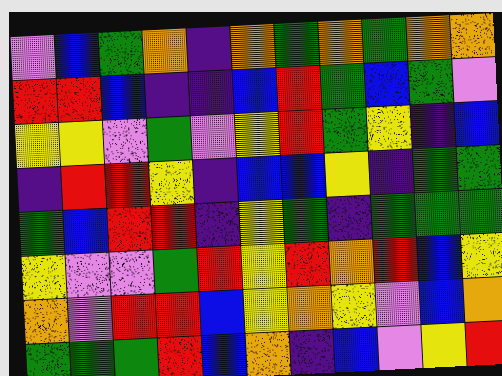[["violet", "blue", "green", "orange", "indigo", "orange", "green", "orange", "green", "orange", "orange"], ["red", "red", "blue", "indigo", "indigo", "blue", "red", "green", "blue", "green", "violet"], ["yellow", "yellow", "violet", "green", "violet", "yellow", "red", "green", "yellow", "indigo", "blue"], ["indigo", "red", "red", "yellow", "indigo", "blue", "blue", "yellow", "indigo", "green", "green"], ["green", "blue", "red", "red", "indigo", "yellow", "green", "indigo", "green", "green", "green"], ["yellow", "violet", "violet", "green", "red", "yellow", "red", "orange", "red", "blue", "yellow"], ["orange", "violet", "red", "red", "blue", "yellow", "orange", "yellow", "violet", "blue", "orange"], ["green", "green", "green", "red", "blue", "orange", "indigo", "blue", "violet", "yellow", "red"]]